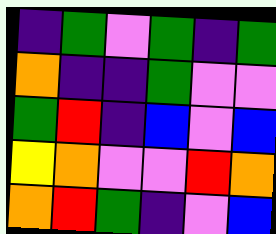[["indigo", "green", "violet", "green", "indigo", "green"], ["orange", "indigo", "indigo", "green", "violet", "violet"], ["green", "red", "indigo", "blue", "violet", "blue"], ["yellow", "orange", "violet", "violet", "red", "orange"], ["orange", "red", "green", "indigo", "violet", "blue"]]